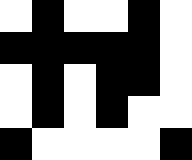[["white", "black", "white", "white", "black", "white"], ["black", "black", "black", "black", "black", "white"], ["white", "black", "white", "black", "black", "white"], ["white", "black", "white", "black", "white", "white"], ["black", "white", "white", "white", "white", "black"]]